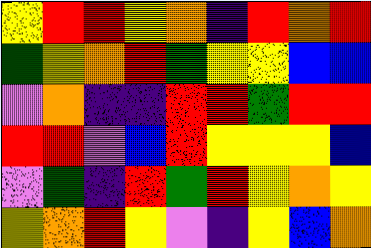[["yellow", "red", "red", "yellow", "orange", "indigo", "red", "orange", "red"], ["green", "yellow", "orange", "red", "green", "yellow", "yellow", "blue", "blue"], ["violet", "orange", "indigo", "indigo", "red", "red", "green", "red", "red"], ["red", "red", "violet", "blue", "red", "yellow", "yellow", "yellow", "blue"], ["violet", "green", "indigo", "red", "green", "red", "yellow", "orange", "yellow"], ["yellow", "orange", "red", "yellow", "violet", "indigo", "yellow", "blue", "orange"]]